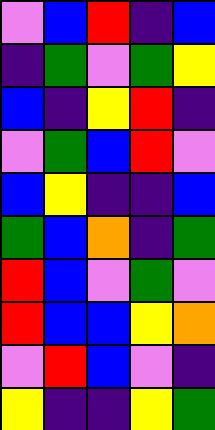[["violet", "blue", "red", "indigo", "blue"], ["indigo", "green", "violet", "green", "yellow"], ["blue", "indigo", "yellow", "red", "indigo"], ["violet", "green", "blue", "red", "violet"], ["blue", "yellow", "indigo", "indigo", "blue"], ["green", "blue", "orange", "indigo", "green"], ["red", "blue", "violet", "green", "violet"], ["red", "blue", "blue", "yellow", "orange"], ["violet", "red", "blue", "violet", "indigo"], ["yellow", "indigo", "indigo", "yellow", "green"]]